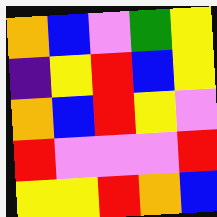[["orange", "blue", "violet", "green", "yellow"], ["indigo", "yellow", "red", "blue", "yellow"], ["orange", "blue", "red", "yellow", "violet"], ["red", "violet", "violet", "violet", "red"], ["yellow", "yellow", "red", "orange", "blue"]]